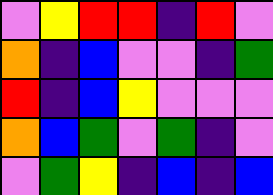[["violet", "yellow", "red", "red", "indigo", "red", "violet"], ["orange", "indigo", "blue", "violet", "violet", "indigo", "green"], ["red", "indigo", "blue", "yellow", "violet", "violet", "violet"], ["orange", "blue", "green", "violet", "green", "indigo", "violet"], ["violet", "green", "yellow", "indigo", "blue", "indigo", "blue"]]